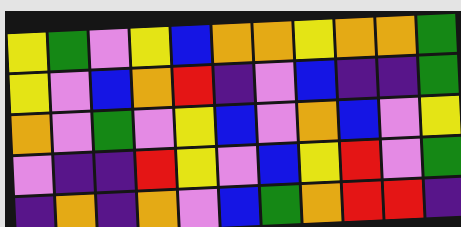[["yellow", "green", "violet", "yellow", "blue", "orange", "orange", "yellow", "orange", "orange", "green"], ["yellow", "violet", "blue", "orange", "red", "indigo", "violet", "blue", "indigo", "indigo", "green"], ["orange", "violet", "green", "violet", "yellow", "blue", "violet", "orange", "blue", "violet", "yellow"], ["violet", "indigo", "indigo", "red", "yellow", "violet", "blue", "yellow", "red", "violet", "green"], ["indigo", "orange", "indigo", "orange", "violet", "blue", "green", "orange", "red", "red", "indigo"]]